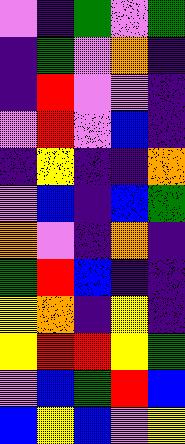[["violet", "indigo", "green", "violet", "green"], ["indigo", "green", "violet", "orange", "indigo"], ["indigo", "red", "violet", "violet", "indigo"], ["violet", "red", "violet", "blue", "indigo"], ["indigo", "yellow", "indigo", "indigo", "orange"], ["violet", "blue", "indigo", "blue", "green"], ["orange", "violet", "indigo", "orange", "indigo"], ["green", "red", "blue", "indigo", "indigo"], ["yellow", "orange", "indigo", "yellow", "indigo"], ["yellow", "red", "red", "yellow", "green"], ["violet", "blue", "green", "red", "blue"], ["blue", "yellow", "blue", "violet", "yellow"]]